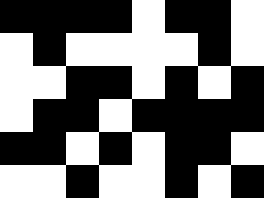[["black", "black", "black", "black", "white", "black", "black", "white"], ["white", "black", "white", "white", "white", "white", "black", "white"], ["white", "white", "black", "black", "white", "black", "white", "black"], ["white", "black", "black", "white", "black", "black", "black", "black"], ["black", "black", "white", "black", "white", "black", "black", "white"], ["white", "white", "black", "white", "white", "black", "white", "black"]]